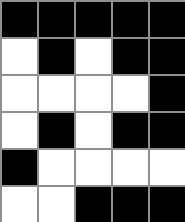[["black", "black", "black", "black", "black"], ["white", "black", "white", "black", "black"], ["white", "white", "white", "white", "black"], ["white", "black", "white", "black", "black"], ["black", "white", "white", "white", "white"], ["white", "white", "black", "black", "black"]]